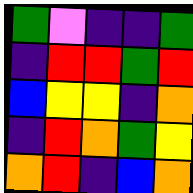[["green", "violet", "indigo", "indigo", "green"], ["indigo", "red", "red", "green", "red"], ["blue", "yellow", "yellow", "indigo", "orange"], ["indigo", "red", "orange", "green", "yellow"], ["orange", "red", "indigo", "blue", "orange"]]